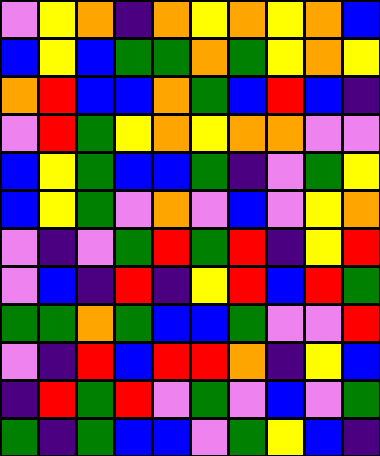[["violet", "yellow", "orange", "indigo", "orange", "yellow", "orange", "yellow", "orange", "blue"], ["blue", "yellow", "blue", "green", "green", "orange", "green", "yellow", "orange", "yellow"], ["orange", "red", "blue", "blue", "orange", "green", "blue", "red", "blue", "indigo"], ["violet", "red", "green", "yellow", "orange", "yellow", "orange", "orange", "violet", "violet"], ["blue", "yellow", "green", "blue", "blue", "green", "indigo", "violet", "green", "yellow"], ["blue", "yellow", "green", "violet", "orange", "violet", "blue", "violet", "yellow", "orange"], ["violet", "indigo", "violet", "green", "red", "green", "red", "indigo", "yellow", "red"], ["violet", "blue", "indigo", "red", "indigo", "yellow", "red", "blue", "red", "green"], ["green", "green", "orange", "green", "blue", "blue", "green", "violet", "violet", "red"], ["violet", "indigo", "red", "blue", "red", "red", "orange", "indigo", "yellow", "blue"], ["indigo", "red", "green", "red", "violet", "green", "violet", "blue", "violet", "green"], ["green", "indigo", "green", "blue", "blue", "violet", "green", "yellow", "blue", "indigo"]]